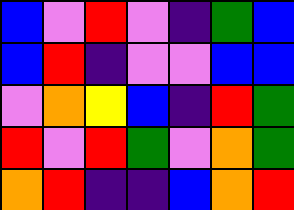[["blue", "violet", "red", "violet", "indigo", "green", "blue"], ["blue", "red", "indigo", "violet", "violet", "blue", "blue"], ["violet", "orange", "yellow", "blue", "indigo", "red", "green"], ["red", "violet", "red", "green", "violet", "orange", "green"], ["orange", "red", "indigo", "indigo", "blue", "orange", "red"]]